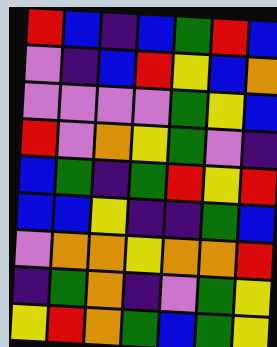[["red", "blue", "indigo", "blue", "green", "red", "blue"], ["violet", "indigo", "blue", "red", "yellow", "blue", "orange"], ["violet", "violet", "violet", "violet", "green", "yellow", "blue"], ["red", "violet", "orange", "yellow", "green", "violet", "indigo"], ["blue", "green", "indigo", "green", "red", "yellow", "red"], ["blue", "blue", "yellow", "indigo", "indigo", "green", "blue"], ["violet", "orange", "orange", "yellow", "orange", "orange", "red"], ["indigo", "green", "orange", "indigo", "violet", "green", "yellow"], ["yellow", "red", "orange", "green", "blue", "green", "yellow"]]